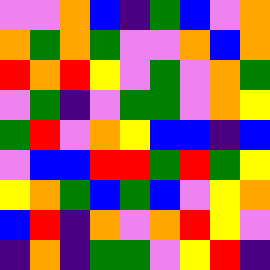[["violet", "violet", "orange", "blue", "indigo", "green", "blue", "violet", "orange"], ["orange", "green", "orange", "green", "violet", "violet", "orange", "blue", "orange"], ["red", "orange", "red", "yellow", "violet", "green", "violet", "orange", "green"], ["violet", "green", "indigo", "violet", "green", "green", "violet", "orange", "yellow"], ["green", "red", "violet", "orange", "yellow", "blue", "blue", "indigo", "blue"], ["violet", "blue", "blue", "red", "red", "green", "red", "green", "yellow"], ["yellow", "orange", "green", "blue", "green", "blue", "violet", "yellow", "orange"], ["blue", "red", "indigo", "orange", "violet", "orange", "red", "yellow", "violet"], ["indigo", "orange", "indigo", "green", "green", "violet", "yellow", "red", "indigo"]]